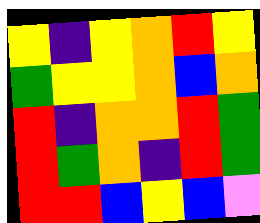[["yellow", "indigo", "yellow", "orange", "red", "yellow"], ["green", "yellow", "yellow", "orange", "blue", "orange"], ["red", "indigo", "orange", "orange", "red", "green"], ["red", "green", "orange", "indigo", "red", "green"], ["red", "red", "blue", "yellow", "blue", "violet"]]